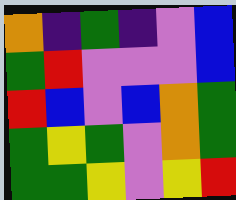[["orange", "indigo", "green", "indigo", "violet", "blue"], ["green", "red", "violet", "violet", "violet", "blue"], ["red", "blue", "violet", "blue", "orange", "green"], ["green", "yellow", "green", "violet", "orange", "green"], ["green", "green", "yellow", "violet", "yellow", "red"]]